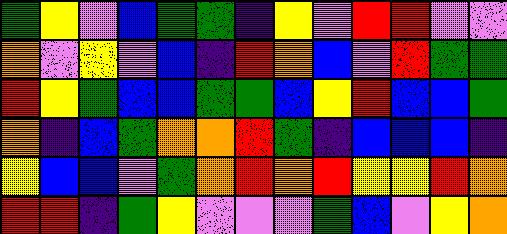[["green", "yellow", "violet", "blue", "green", "green", "indigo", "yellow", "violet", "red", "red", "violet", "violet"], ["orange", "violet", "yellow", "violet", "blue", "indigo", "red", "orange", "blue", "violet", "red", "green", "green"], ["red", "yellow", "green", "blue", "blue", "green", "green", "blue", "yellow", "red", "blue", "blue", "green"], ["orange", "indigo", "blue", "green", "orange", "orange", "red", "green", "indigo", "blue", "blue", "blue", "indigo"], ["yellow", "blue", "blue", "violet", "green", "orange", "red", "orange", "red", "yellow", "yellow", "red", "orange"], ["red", "red", "indigo", "green", "yellow", "violet", "violet", "violet", "green", "blue", "violet", "yellow", "orange"]]